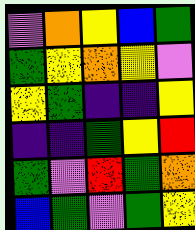[["violet", "orange", "yellow", "blue", "green"], ["green", "yellow", "orange", "yellow", "violet"], ["yellow", "green", "indigo", "indigo", "yellow"], ["indigo", "indigo", "green", "yellow", "red"], ["green", "violet", "red", "green", "orange"], ["blue", "green", "violet", "green", "yellow"]]